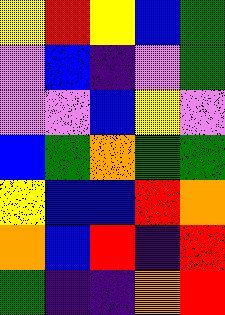[["yellow", "red", "yellow", "blue", "green"], ["violet", "blue", "indigo", "violet", "green"], ["violet", "violet", "blue", "yellow", "violet"], ["blue", "green", "orange", "green", "green"], ["yellow", "blue", "blue", "red", "orange"], ["orange", "blue", "red", "indigo", "red"], ["green", "indigo", "indigo", "orange", "red"]]